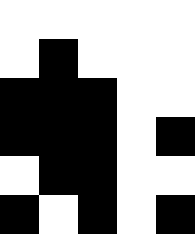[["white", "white", "white", "white", "white"], ["white", "black", "white", "white", "white"], ["black", "black", "black", "white", "white"], ["black", "black", "black", "white", "black"], ["white", "black", "black", "white", "white"], ["black", "white", "black", "white", "black"]]